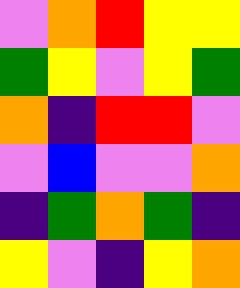[["violet", "orange", "red", "yellow", "yellow"], ["green", "yellow", "violet", "yellow", "green"], ["orange", "indigo", "red", "red", "violet"], ["violet", "blue", "violet", "violet", "orange"], ["indigo", "green", "orange", "green", "indigo"], ["yellow", "violet", "indigo", "yellow", "orange"]]